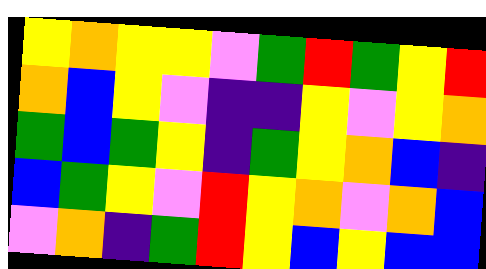[["yellow", "orange", "yellow", "yellow", "violet", "green", "red", "green", "yellow", "red"], ["orange", "blue", "yellow", "violet", "indigo", "indigo", "yellow", "violet", "yellow", "orange"], ["green", "blue", "green", "yellow", "indigo", "green", "yellow", "orange", "blue", "indigo"], ["blue", "green", "yellow", "violet", "red", "yellow", "orange", "violet", "orange", "blue"], ["violet", "orange", "indigo", "green", "red", "yellow", "blue", "yellow", "blue", "blue"]]